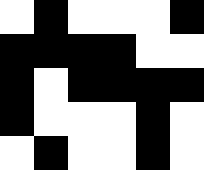[["white", "black", "white", "white", "white", "black"], ["black", "black", "black", "black", "white", "white"], ["black", "white", "black", "black", "black", "black"], ["black", "white", "white", "white", "black", "white"], ["white", "black", "white", "white", "black", "white"]]